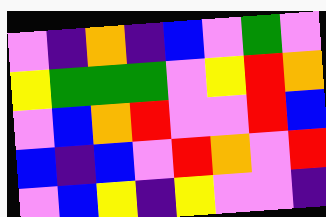[["violet", "indigo", "orange", "indigo", "blue", "violet", "green", "violet"], ["yellow", "green", "green", "green", "violet", "yellow", "red", "orange"], ["violet", "blue", "orange", "red", "violet", "violet", "red", "blue"], ["blue", "indigo", "blue", "violet", "red", "orange", "violet", "red"], ["violet", "blue", "yellow", "indigo", "yellow", "violet", "violet", "indigo"]]